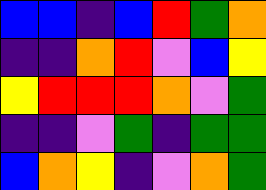[["blue", "blue", "indigo", "blue", "red", "green", "orange"], ["indigo", "indigo", "orange", "red", "violet", "blue", "yellow"], ["yellow", "red", "red", "red", "orange", "violet", "green"], ["indigo", "indigo", "violet", "green", "indigo", "green", "green"], ["blue", "orange", "yellow", "indigo", "violet", "orange", "green"]]